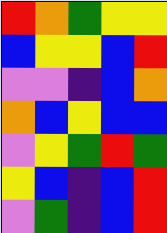[["red", "orange", "green", "yellow", "yellow"], ["blue", "yellow", "yellow", "blue", "red"], ["violet", "violet", "indigo", "blue", "orange"], ["orange", "blue", "yellow", "blue", "blue"], ["violet", "yellow", "green", "red", "green"], ["yellow", "blue", "indigo", "blue", "red"], ["violet", "green", "indigo", "blue", "red"]]